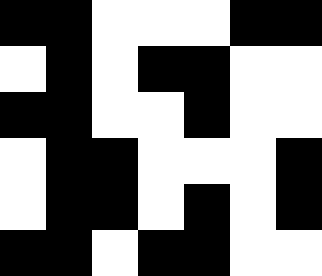[["black", "black", "white", "white", "white", "black", "black"], ["white", "black", "white", "black", "black", "white", "white"], ["black", "black", "white", "white", "black", "white", "white"], ["white", "black", "black", "white", "white", "white", "black"], ["white", "black", "black", "white", "black", "white", "black"], ["black", "black", "white", "black", "black", "white", "white"]]